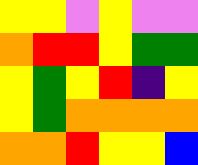[["yellow", "yellow", "violet", "yellow", "violet", "violet"], ["orange", "red", "red", "yellow", "green", "green"], ["yellow", "green", "yellow", "red", "indigo", "yellow"], ["yellow", "green", "orange", "orange", "orange", "orange"], ["orange", "orange", "red", "yellow", "yellow", "blue"]]